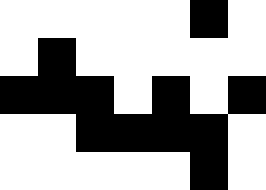[["white", "white", "white", "white", "white", "black", "white"], ["white", "black", "white", "white", "white", "white", "white"], ["black", "black", "black", "white", "black", "white", "black"], ["white", "white", "black", "black", "black", "black", "white"], ["white", "white", "white", "white", "white", "black", "white"]]